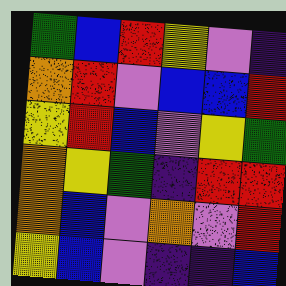[["green", "blue", "red", "yellow", "violet", "indigo"], ["orange", "red", "violet", "blue", "blue", "red"], ["yellow", "red", "blue", "violet", "yellow", "green"], ["orange", "yellow", "green", "indigo", "red", "red"], ["orange", "blue", "violet", "orange", "violet", "red"], ["yellow", "blue", "violet", "indigo", "indigo", "blue"]]